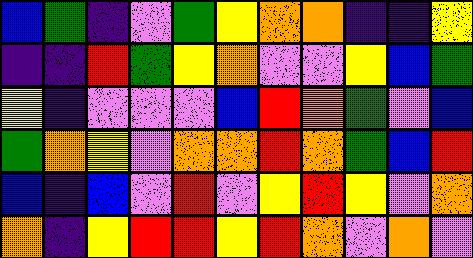[["blue", "green", "indigo", "violet", "green", "yellow", "orange", "orange", "indigo", "indigo", "yellow"], ["indigo", "indigo", "red", "green", "yellow", "orange", "violet", "violet", "yellow", "blue", "green"], ["yellow", "indigo", "violet", "violet", "violet", "blue", "red", "orange", "green", "violet", "blue"], ["green", "orange", "yellow", "violet", "orange", "orange", "red", "orange", "green", "blue", "red"], ["blue", "indigo", "blue", "violet", "red", "violet", "yellow", "red", "yellow", "violet", "orange"], ["orange", "indigo", "yellow", "red", "red", "yellow", "red", "orange", "violet", "orange", "violet"]]